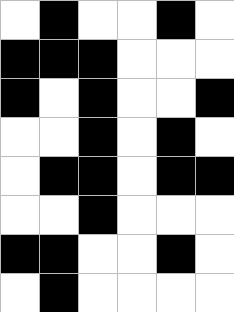[["white", "black", "white", "white", "black", "white"], ["black", "black", "black", "white", "white", "white"], ["black", "white", "black", "white", "white", "black"], ["white", "white", "black", "white", "black", "white"], ["white", "black", "black", "white", "black", "black"], ["white", "white", "black", "white", "white", "white"], ["black", "black", "white", "white", "black", "white"], ["white", "black", "white", "white", "white", "white"]]